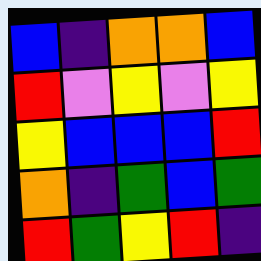[["blue", "indigo", "orange", "orange", "blue"], ["red", "violet", "yellow", "violet", "yellow"], ["yellow", "blue", "blue", "blue", "red"], ["orange", "indigo", "green", "blue", "green"], ["red", "green", "yellow", "red", "indigo"]]